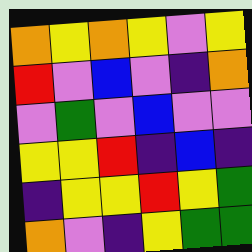[["orange", "yellow", "orange", "yellow", "violet", "yellow"], ["red", "violet", "blue", "violet", "indigo", "orange"], ["violet", "green", "violet", "blue", "violet", "violet"], ["yellow", "yellow", "red", "indigo", "blue", "indigo"], ["indigo", "yellow", "yellow", "red", "yellow", "green"], ["orange", "violet", "indigo", "yellow", "green", "green"]]